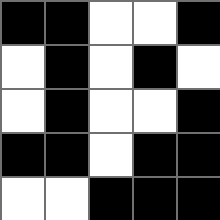[["black", "black", "white", "white", "black"], ["white", "black", "white", "black", "white"], ["white", "black", "white", "white", "black"], ["black", "black", "white", "black", "black"], ["white", "white", "black", "black", "black"]]